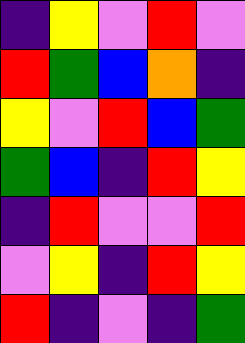[["indigo", "yellow", "violet", "red", "violet"], ["red", "green", "blue", "orange", "indigo"], ["yellow", "violet", "red", "blue", "green"], ["green", "blue", "indigo", "red", "yellow"], ["indigo", "red", "violet", "violet", "red"], ["violet", "yellow", "indigo", "red", "yellow"], ["red", "indigo", "violet", "indigo", "green"]]